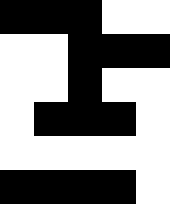[["black", "black", "black", "white", "white"], ["white", "white", "black", "black", "black"], ["white", "white", "black", "white", "white"], ["white", "black", "black", "black", "white"], ["white", "white", "white", "white", "white"], ["black", "black", "black", "black", "white"]]